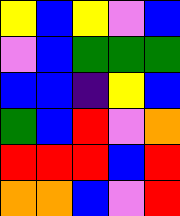[["yellow", "blue", "yellow", "violet", "blue"], ["violet", "blue", "green", "green", "green"], ["blue", "blue", "indigo", "yellow", "blue"], ["green", "blue", "red", "violet", "orange"], ["red", "red", "red", "blue", "red"], ["orange", "orange", "blue", "violet", "red"]]